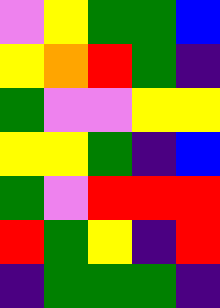[["violet", "yellow", "green", "green", "blue"], ["yellow", "orange", "red", "green", "indigo"], ["green", "violet", "violet", "yellow", "yellow"], ["yellow", "yellow", "green", "indigo", "blue"], ["green", "violet", "red", "red", "red"], ["red", "green", "yellow", "indigo", "red"], ["indigo", "green", "green", "green", "indigo"]]